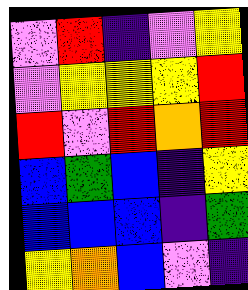[["violet", "red", "indigo", "violet", "yellow"], ["violet", "yellow", "yellow", "yellow", "red"], ["red", "violet", "red", "orange", "red"], ["blue", "green", "blue", "indigo", "yellow"], ["blue", "blue", "blue", "indigo", "green"], ["yellow", "orange", "blue", "violet", "indigo"]]